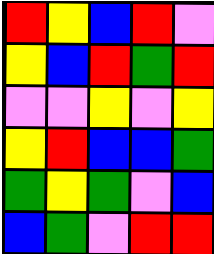[["red", "yellow", "blue", "red", "violet"], ["yellow", "blue", "red", "green", "red"], ["violet", "violet", "yellow", "violet", "yellow"], ["yellow", "red", "blue", "blue", "green"], ["green", "yellow", "green", "violet", "blue"], ["blue", "green", "violet", "red", "red"]]